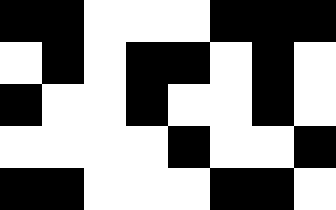[["black", "black", "white", "white", "white", "black", "black", "black"], ["white", "black", "white", "black", "black", "white", "black", "white"], ["black", "white", "white", "black", "white", "white", "black", "white"], ["white", "white", "white", "white", "black", "white", "white", "black"], ["black", "black", "white", "white", "white", "black", "black", "white"]]